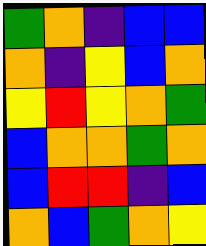[["green", "orange", "indigo", "blue", "blue"], ["orange", "indigo", "yellow", "blue", "orange"], ["yellow", "red", "yellow", "orange", "green"], ["blue", "orange", "orange", "green", "orange"], ["blue", "red", "red", "indigo", "blue"], ["orange", "blue", "green", "orange", "yellow"]]